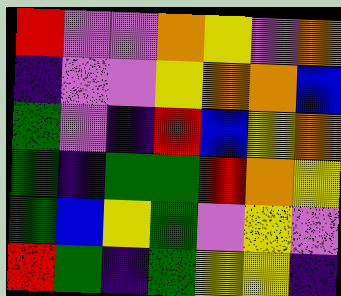[["red", "violet", "violet", "orange", "yellow", "violet", "orange"], ["indigo", "violet", "violet", "yellow", "orange", "orange", "blue"], ["green", "violet", "indigo", "red", "blue", "yellow", "orange"], ["green", "indigo", "green", "green", "red", "orange", "yellow"], ["green", "blue", "yellow", "green", "violet", "yellow", "violet"], ["red", "green", "indigo", "green", "yellow", "yellow", "indigo"]]